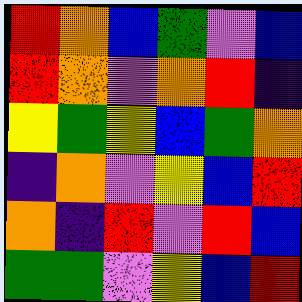[["red", "orange", "blue", "green", "violet", "blue"], ["red", "orange", "violet", "orange", "red", "indigo"], ["yellow", "green", "yellow", "blue", "green", "orange"], ["indigo", "orange", "violet", "yellow", "blue", "red"], ["orange", "indigo", "red", "violet", "red", "blue"], ["green", "green", "violet", "yellow", "blue", "red"]]